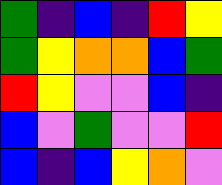[["green", "indigo", "blue", "indigo", "red", "yellow"], ["green", "yellow", "orange", "orange", "blue", "green"], ["red", "yellow", "violet", "violet", "blue", "indigo"], ["blue", "violet", "green", "violet", "violet", "red"], ["blue", "indigo", "blue", "yellow", "orange", "violet"]]